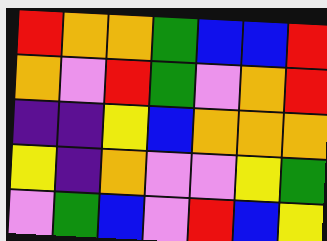[["red", "orange", "orange", "green", "blue", "blue", "red"], ["orange", "violet", "red", "green", "violet", "orange", "red"], ["indigo", "indigo", "yellow", "blue", "orange", "orange", "orange"], ["yellow", "indigo", "orange", "violet", "violet", "yellow", "green"], ["violet", "green", "blue", "violet", "red", "blue", "yellow"]]